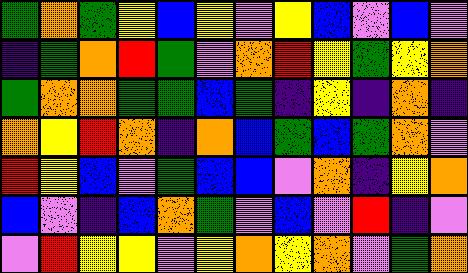[["green", "orange", "green", "yellow", "blue", "yellow", "violet", "yellow", "blue", "violet", "blue", "violet"], ["indigo", "green", "orange", "red", "green", "violet", "orange", "red", "yellow", "green", "yellow", "orange"], ["green", "orange", "orange", "green", "green", "blue", "green", "indigo", "yellow", "indigo", "orange", "indigo"], ["orange", "yellow", "red", "orange", "indigo", "orange", "blue", "green", "blue", "green", "orange", "violet"], ["red", "yellow", "blue", "violet", "green", "blue", "blue", "violet", "orange", "indigo", "yellow", "orange"], ["blue", "violet", "indigo", "blue", "orange", "green", "violet", "blue", "violet", "red", "indigo", "violet"], ["violet", "red", "yellow", "yellow", "violet", "yellow", "orange", "yellow", "orange", "violet", "green", "orange"]]